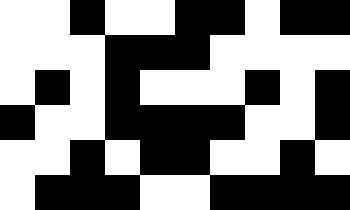[["white", "white", "black", "white", "white", "black", "black", "white", "black", "black"], ["white", "white", "white", "black", "black", "black", "white", "white", "white", "white"], ["white", "black", "white", "black", "white", "white", "white", "black", "white", "black"], ["black", "white", "white", "black", "black", "black", "black", "white", "white", "black"], ["white", "white", "black", "white", "black", "black", "white", "white", "black", "white"], ["white", "black", "black", "black", "white", "white", "black", "black", "black", "black"]]